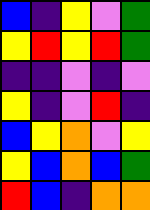[["blue", "indigo", "yellow", "violet", "green"], ["yellow", "red", "yellow", "red", "green"], ["indigo", "indigo", "violet", "indigo", "violet"], ["yellow", "indigo", "violet", "red", "indigo"], ["blue", "yellow", "orange", "violet", "yellow"], ["yellow", "blue", "orange", "blue", "green"], ["red", "blue", "indigo", "orange", "orange"]]